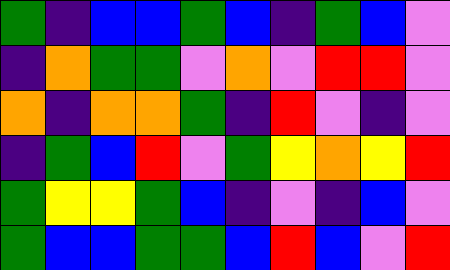[["green", "indigo", "blue", "blue", "green", "blue", "indigo", "green", "blue", "violet"], ["indigo", "orange", "green", "green", "violet", "orange", "violet", "red", "red", "violet"], ["orange", "indigo", "orange", "orange", "green", "indigo", "red", "violet", "indigo", "violet"], ["indigo", "green", "blue", "red", "violet", "green", "yellow", "orange", "yellow", "red"], ["green", "yellow", "yellow", "green", "blue", "indigo", "violet", "indigo", "blue", "violet"], ["green", "blue", "blue", "green", "green", "blue", "red", "blue", "violet", "red"]]